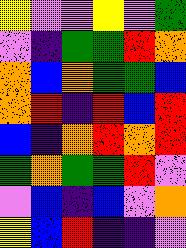[["yellow", "violet", "violet", "yellow", "violet", "green"], ["violet", "indigo", "green", "green", "red", "orange"], ["orange", "blue", "orange", "green", "green", "blue"], ["orange", "red", "indigo", "red", "blue", "red"], ["blue", "indigo", "orange", "red", "orange", "red"], ["green", "orange", "green", "green", "red", "violet"], ["violet", "blue", "indigo", "blue", "violet", "orange"], ["yellow", "blue", "red", "indigo", "indigo", "violet"]]